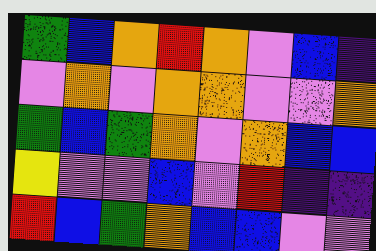[["green", "blue", "orange", "red", "orange", "violet", "blue", "indigo"], ["violet", "orange", "violet", "orange", "orange", "violet", "violet", "orange"], ["green", "blue", "green", "orange", "violet", "orange", "blue", "blue"], ["yellow", "violet", "violet", "blue", "violet", "red", "indigo", "indigo"], ["red", "blue", "green", "orange", "blue", "blue", "violet", "violet"]]